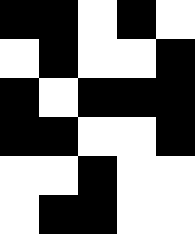[["black", "black", "white", "black", "white"], ["white", "black", "white", "white", "black"], ["black", "white", "black", "black", "black"], ["black", "black", "white", "white", "black"], ["white", "white", "black", "white", "white"], ["white", "black", "black", "white", "white"]]